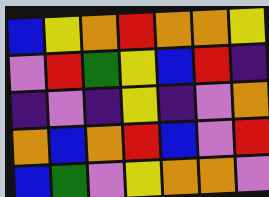[["blue", "yellow", "orange", "red", "orange", "orange", "yellow"], ["violet", "red", "green", "yellow", "blue", "red", "indigo"], ["indigo", "violet", "indigo", "yellow", "indigo", "violet", "orange"], ["orange", "blue", "orange", "red", "blue", "violet", "red"], ["blue", "green", "violet", "yellow", "orange", "orange", "violet"]]